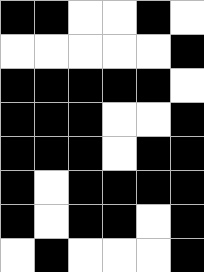[["black", "black", "white", "white", "black", "white"], ["white", "white", "white", "white", "white", "black"], ["black", "black", "black", "black", "black", "white"], ["black", "black", "black", "white", "white", "black"], ["black", "black", "black", "white", "black", "black"], ["black", "white", "black", "black", "black", "black"], ["black", "white", "black", "black", "white", "black"], ["white", "black", "white", "white", "white", "black"]]